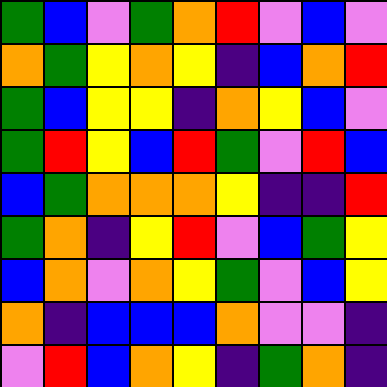[["green", "blue", "violet", "green", "orange", "red", "violet", "blue", "violet"], ["orange", "green", "yellow", "orange", "yellow", "indigo", "blue", "orange", "red"], ["green", "blue", "yellow", "yellow", "indigo", "orange", "yellow", "blue", "violet"], ["green", "red", "yellow", "blue", "red", "green", "violet", "red", "blue"], ["blue", "green", "orange", "orange", "orange", "yellow", "indigo", "indigo", "red"], ["green", "orange", "indigo", "yellow", "red", "violet", "blue", "green", "yellow"], ["blue", "orange", "violet", "orange", "yellow", "green", "violet", "blue", "yellow"], ["orange", "indigo", "blue", "blue", "blue", "orange", "violet", "violet", "indigo"], ["violet", "red", "blue", "orange", "yellow", "indigo", "green", "orange", "indigo"]]